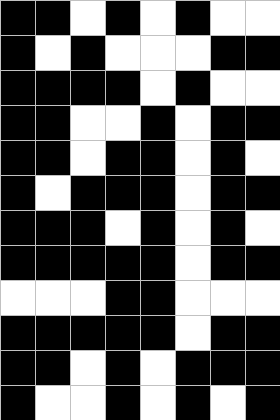[["black", "black", "white", "black", "white", "black", "white", "white"], ["black", "white", "black", "white", "white", "white", "black", "black"], ["black", "black", "black", "black", "white", "black", "white", "white"], ["black", "black", "white", "white", "black", "white", "black", "black"], ["black", "black", "white", "black", "black", "white", "black", "white"], ["black", "white", "black", "black", "black", "white", "black", "black"], ["black", "black", "black", "white", "black", "white", "black", "white"], ["black", "black", "black", "black", "black", "white", "black", "black"], ["white", "white", "white", "black", "black", "white", "white", "white"], ["black", "black", "black", "black", "black", "white", "black", "black"], ["black", "black", "white", "black", "white", "black", "black", "black"], ["black", "white", "white", "black", "white", "black", "white", "black"]]